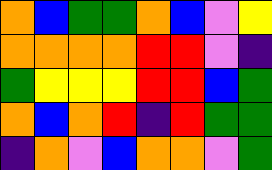[["orange", "blue", "green", "green", "orange", "blue", "violet", "yellow"], ["orange", "orange", "orange", "orange", "red", "red", "violet", "indigo"], ["green", "yellow", "yellow", "yellow", "red", "red", "blue", "green"], ["orange", "blue", "orange", "red", "indigo", "red", "green", "green"], ["indigo", "orange", "violet", "blue", "orange", "orange", "violet", "green"]]